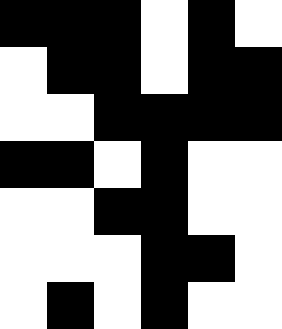[["black", "black", "black", "white", "black", "white"], ["white", "black", "black", "white", "black", "black"], ["white", "white", "black", "black", "black", "black"], ["black", "black", "white", "black", "white", "white"], ["white", "white", "black", "black", "white", "white"], ["white", "white", "white", "black", "black", "white"], ["white", "black", "white", "black", "white", "white"]]